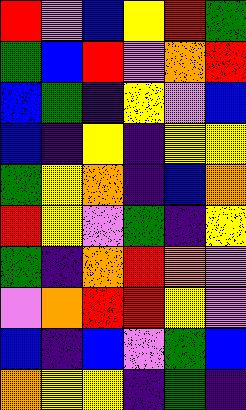[["red", "violet", "blue", "yellow", "red", "green"], ["green", "blue", "red", "violet", "orange", "red"], ["blue", "green", "indigo", "yellow", "violet", "blue"], ["blue", "indigo", "yellow", "indigo", "yellow", "yellow"], ["green", "yellow", "orange", "indigo", "blue", "orange"], ["red", "yellow", "violet", "green", "indigo", "yellow"], ["green", "indigo", "orange", "red", "orange", "violet"], ["violet", "orange", "red", "red", "yellow", "violet"], ["blue", "indigo", "blue", "violet", "green", "blue"], ["orange", "yellow", "yellow", "indigo", "green", "indigo"]]